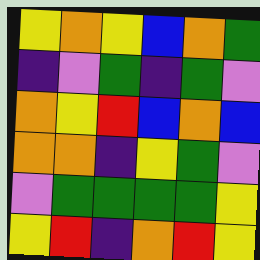[["yellow", "orange", "yellow", "blue", "orange", "green"], ["indigo", "violet", "green", "indigo", "green", "violet"], ["orange", "yellow", "red", "blue", "orange", "blue"], ["orange", "orange", "indigo", "yellow", "green", "violet"], ["violet", "green", "green", "green", "green", "yellow"], ["yellow", "red", "indigo", "orange", "red", "yellow"]]